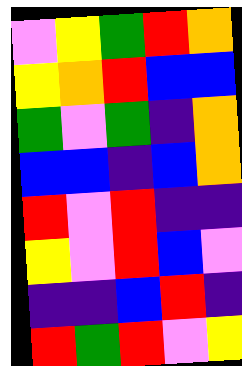[["violet", "yellow", "green", "red", "orange"], ["yellow", "orange", "red", "blue", "blue"], ["green", "violet", "green", "indigo", "orange"], ["blue", "blue", "indigo", "blue", "orange"], ["red", "violet", "red", "indigo", "indigo"], ["yellow", "violet", "red", "blue", "violet"], ["indigo", "indigo", "blue", "red", "indigo"], ["red", "green", "red", "violet", "yellow"]]